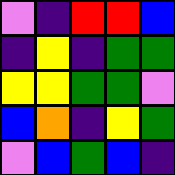[["violet", "indigo", "red", "red", "blue"], ["indigo", "yellow", "indigo", "green", "green"], ["yellow", "yellow", "green", "green", "violet"], ["blue", "orange", "indigo", "yellow", "green"], ["violet", "blue", "green", "blue", "indigo"]]